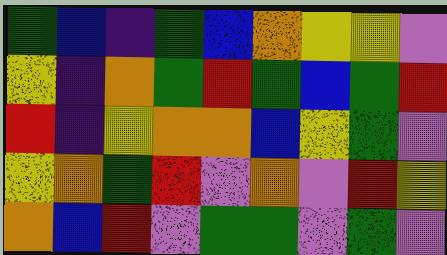[["green", "blue", "indigo", "green", "blue", "orange", "yellow", "yellow", "violet"], ["yellow", "indigo", "orange", "green", "red", "green", "blue", "green", "red"], ["red", "indigo", "yellow", "orange", "orange", "blue", "yellow", "green", "violet"], ["yellow", "orange", "green", "red", "violet", "orange", "violet", "red", "yellow"], ["orange", "blue", "red", "violet", "green", "green", "violet", "green", "violet"]]